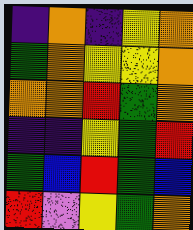[["indigo", "orange", "indigo", "yellow", "orange"], ["green", "orange", "yellow", "yellow", "orange"], ["orange", "orange", "red", "green", "orange"], ["indigo", "indigo", "yellow", "green", "red"], ["green", "blue", "red", "green", "blue"], ["red", "violet", "yellow", "green", "orange"]]